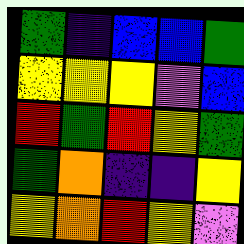[["green", "indigo", "blue", "blue", "green"], ["yellow", "yellow", "yellow", "violet", "blue"], ["red", "green", "red", "yellow", "green"], ["green", "orange", "indigo", "indigo", "yellow"], ["yellow", "orange", "red", "yellow", "violet"]]